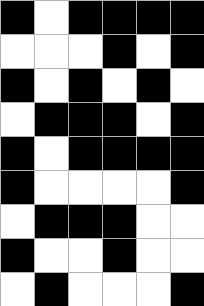[["black", "white", "black", "black", "black", "black"], ["white", "white", "white", "black", "white", "black"], ["black", "white", "black", "white", "black", "white"], ["white", "black", "black", "black", "white", "black"], ["black", "white", "black", "black", "black", "black"], ["black", "white", "white", "white", "white", "black"], ["white", "black", "black", "black", "white", "white"], ["black", "white", "white", "black", "white", "white"], ["white", "black", "white", "white", "white", "black"]]